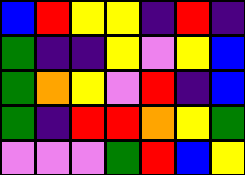[["blue", "red", "yellow", "yellow", "indigo", "red", "indigo"], ["green", "indigo", "indigo", "yellow", "violet", "yellow", "blue"], ["green", "orange", "yellow", "violet", "red", "indigo", "blue"], ["green", "indigo", "red", "red", "orange", "yellow", "green"], ["violet", "violet", "violet", "green", "red", "blue", "yellow"]]